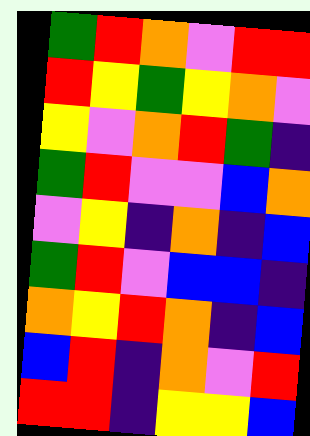[["green", "red", "orange", "violet", "red", "red"], ["red", "yellow", "green", "yellow", "orange", "violet"], ["yellow", "violet", "orange", "red", "green", "indigo"], ["green", "red", "violet", "violet", "blue", "orange"], ["violet", "yellow", "indigo", "orange", "indigo", "blue"], ["green", "red", "violet", "blue", "blue", "indigo"], ["orange", "yellow", "red", "orange", "indigo", "blue"], ["blue", "red", "indigo", "orange", "violet", "red"], ["red", "red", "indigo", "yellow", "yellow", "blue"]]